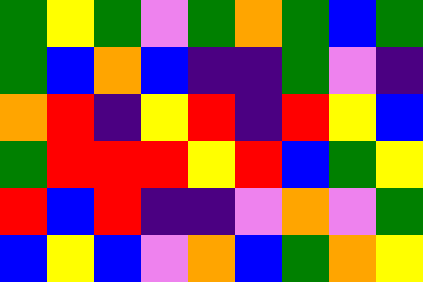[["green", "yellow", "green", "violet", "green", "orange", "green", "blue", "green"], ["green", "blue", "orange", "blue", "indigo", "indigo", "green", "violet", "indigo"], ["orange", "red", "indigo", "yellow", "red", "indigo", "red", "yellow", "blue"], ["green", "red", "red", "red", "yellow", "red", "blue", "green", "yellow"], ["red", "blue", "red", "indigo", "indigo", "violet", "orange", "violet", "green"], ["blue", "yellow", "blue", "violet", "orange", "blue", "green", "orange", "yellow"]]